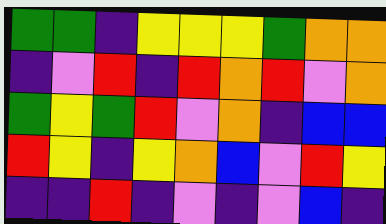[["green", "green", "indigo", "yellow", "yellow", "yellow", "green", "orange", "orange"], ["indigo", "violet", "red", "indigo", "red", "orange", "red", "violet", "orange"], ["green", "yellow", "green", "red", "violet", "orange", "indigo", "blue", "blue"], ["red", "yellow", "indigo", "yellow", "orange", "blue", "violet", "red", "yellow"], ["indigo", "indigo", "red", "indigo", "violet", "indigo", "violet", "blue", "indigo"]]